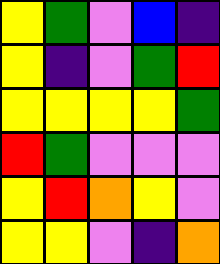[["yellow", "green", "violet", "blue", "indigo"], ["yellow", "indigo", "violet", "green", "red"], ["yellow", "yellow", "yellow", "yellow", "green"], ["red", "green", "violet", "violet", "violet"], ["yellow", "red", "orange", "yellow", "violet"], ["yellow", "yellow", "violet", "indigo", "orange"]]